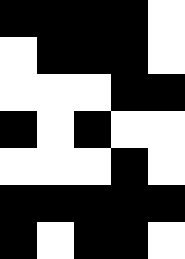[["black", "black", "black", "black", "white"], ["white", "black", "black", "black", "white"], ["white", "white", "white", "black", "black"], ["black", "white", "black", "white", "white"], ["white", "white", "white", "black", "white"], ["black", "black", "black", "black", "black"], ["black", "white", "black", "black", "white"]]